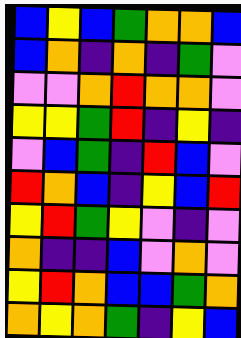[["blue", "yellow", "blue", "green", "orange", "orange", "blue"], ["blue", "orange", "indigo", "orange", "indigo", "green", "violet"], ["violet", "violet", "orange", "red", "orange", "orange", "violet"], ["yellow", "yellow", "green", "red", "indigo", "yellow", "indigo"], ["violet", "blue", "green", "indigo", "red", "blue", "violet"], ["red", "orange", "blue", "indigo", "yellow", "blue", "red"], ["yellow", "red", "green", "yellow", "violet", "indigo", "violet"], ["orange", "indigo", "indigo", "blue", "violet", "orange", "violet"], ["yellow", "red", "orange", "blue", "blue", "green", "orange"], ["orange", "yellow", "orange", "green", "indigo", "yellow", "blue"]]